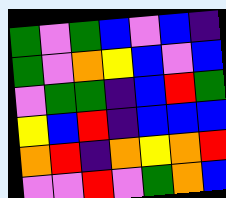[["green", "violet", "green", "blue", "violet", "blue", "indigo"], ["green", "violet", "orange", "yellow", "blue", "violet", "blue"], ["violet", "green", "green", "indigo", "blue", "red", "green"], ["yellow", "blue", "red", "indigo", "blue", "blue", "blue"], ["orange", "red", "indigo", "orange", "yellow", "orange", "red"], ["violet", "violet", "red", "violet", "green", "orange", "blue"]]